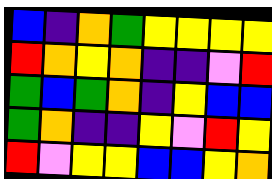[["blue", "indigo", "orange", "green", "yellow", "yellow", "yellow", "yellow"], ["red", "orange", "yellow", "orange", "indigo", "indigo", "violet", "red"], ["green", "blue", "green", "orange", "indigo", "yellow", "blue", "blue"], ["green", "orange", "indigo", "indigo", "yellow", "violet", "red", "yellow"], ["red", "violet", "yellow", "yellow", "blue", "blue", "yellow", "orange"]]